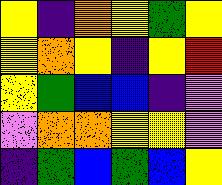[["yellow", "indigo", "orange", "yellow", "green", "yellow"], ["yellow", "orange", "yellow", "indigo", "yellow", "red"], ["yellow", "green", "blue", "blue", "indigo", "violet"], ["violet", "orange", "orange", "yellow", "yellow", "violet"], ["indigo", "green", "blue", "green", "blue", "yellow"]]